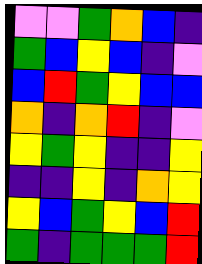[["violet", "violet", "green", "orange", "blue", "indigo"], ["green", "blue", "yellow", "blue", "indigo", "violet"], ["blue", "red", "green", "yellow", "blue", "blue"], ["orange", "indigo", "orange", "red", "indigo", "violet"], ["yellow", "green", "yellow", "indigo", "indigo", "yellow"], ["indigo", "indigo", "yellow", "indigo", "orange", "yellow"], ["yellow", "blue", "green", "yellow", "blue", "red"], ["green", "indigo", "green", "green", "green", "red"]]